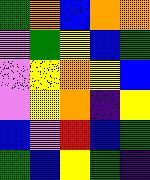[["green", "orange", "blue", "orange", "orange"], ["violet", "green", "yellow", "blue", "green"], ["violet", "yellow", "orange", "yellow", "blue"], ["violet", "yellow", "orange", "indigo", "yellow"], ["blue", "violet", "red", "blue", "green"], ["green", "blue", "yellow", "green", "indigo"]]